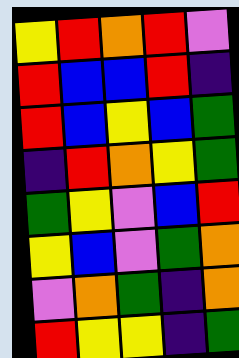[["yellow", "red", "orange", "red", "violet"], ["red", "blue", "blue", "red", "indigo"], ["red", "blue", "yellow", "blue", "green"], ["indigo", "red", "orange", "yellow", "green"], ["green", "yellow", "violet", "blue", "red"], ["yellow", "blue", "violet", "green", "orange"], ["violet", "orange", "green", "indigo", "orange"], ["red", "yellow", "yellow", "indigo", "green"]]